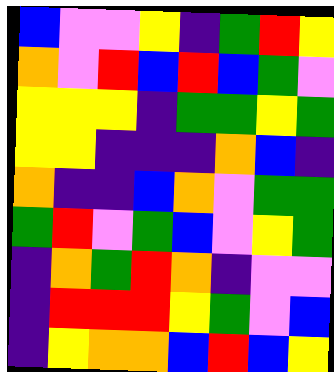[["blue", "violet", "violet", "yellow", "indigo", "green", "red", "yellow"], ["orange", "violet", "red", "blue", "red", "blue", "green", "violet"], ["yellow", "yellow", "yellow", "indigo", "green", "green", "yellow", "green"], ["yellow", "yellow", "indigo", "indigo", "indigo", "orange", "blue", "indigo"], ["orange", "indigo", "indigo", "blue", "orange", "violet", "green", "green"], ["green", "red", "violet", "green", "blue", "violet", "yellow", "green"], ["indigo", "orange", "green", "red", "orange", "indigo", "violet", "violet"], ["indigo", "red", "red", "red", "yellow", "green", "violet", "blue"], ["indigo", "yellow", "orange", "orange", "blue", "red", "blue", "yellow"]]